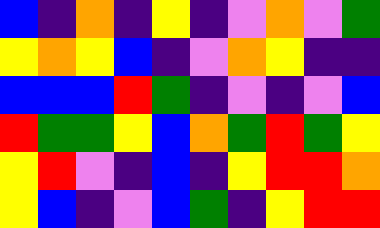[["blue", "indigo", "orange", "indigo", "yellow", "indigo", "violet", "orange", "violet", "green"], ["yellow", "orange", "yellow", "blue", "indigo", "violet", "orange", "yellow", "indigo", "indigo"], ["blue", "blue", "blue", "red", "green", "indigo", "violet", "indigo", "violet", "blue"], ["red", "green", "green", "yellow", "blue", "orange", "green", "red", "green", "yellow"], ["yellow", "red", "violet", "indigo", "blue", "indigo", "yellow", "red", "red", "orange"], ["yellow", "blue", "indigo", "violet", "blue", "green", "indigo", "yellow", "red", "red"]]